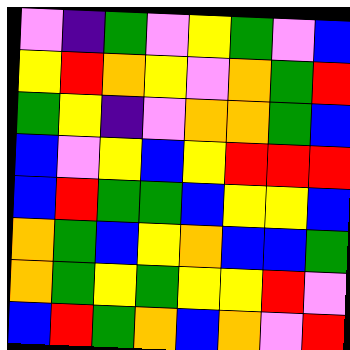[["violet", "indigo", "green", "violet", "yellow", "green", "violet", "blue"], ["yellow", "red", "orange", "yellow", "violet", "orange", "green", "red"], ["green", "yellow", "indigo", "violet", "orange", "orange", "green", "blue"], ["blue", "violet", "yellow", "blue", "yellow", "red", "red", "red"], ["blue", "red", "green", "green", "blue", "yellow", "yellow", "blue"], ["orange", "green", "blue", "yellow", "orange", "blue", "blue", "green"], ["orange", "green", "yellow", "green", "yellow", "yellow", "red", "violet"], ["blue", "red", "green", "orange", "blue", "orange", "violet", "red"]]